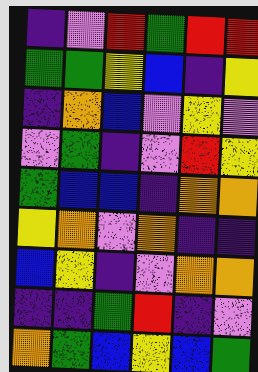[["indigo", "violet", "red", "green", "red", "red"], ["green", "green", "yellow", "blue", "indigo", "yellow"], ["indigo", "orange", "blue", "violet", "yellow", "violet"], ["violet", "green", "indigo", "violet", "red", "yellow"], ["green", "blue", "blue", "indigo", "orange", "orange"], ["yellow", "orange", "violet", "orange", "indigo", "indigo"], ["blue", "yellow", "indigo", "violet", "orange", "orange"], ["indigo", "indigo", "green", "red", "indigo", "violet"], ["orange", "green", "blue", "yellow", "blue", "green"]]